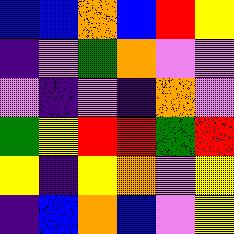[["blue", "blue", "orange", "blue", "red", "yellow"], ["indigo", "violet", "green", "orange", "violet", "violet"], ["violet", "indigo", "violet", "indigo", "orange", "violet"], ["green", "yellow", "red", "red", "green", "red"], ["yellow", "indigo", "yellow", "orange", "violet", "yellow"], ["indigo", "blue", "orange", "blue", "violet", "yellow"]]